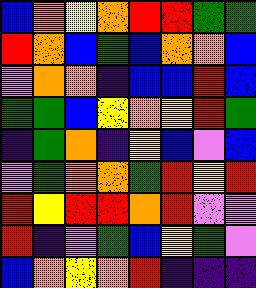[["blue", "orange", "yellow", "orange", "red", "red", "green", "green"], ["red", "orange", "blue", "green", "blue", "orange", "orange", "blue"], ["violet", "orange", "orange", "indigo", "blue", "blue", "red", "blue"], ["green", "green", "blue", "yellow", "orange", "yellow", "red", "green"], ["indigo", "green", "orange", "indigo", "yellow", "blue", "violet", "blue"], ["violet", "green", "orange", "orange", "green", "red", "yellow", "red"], ["red", "yellow", "red", "red", "orange", "red", "violet", "violet"], ["red", "indigo", "violet", "green", "blue", "yellow", "green", "violet"], ["blue", "orange", "yellow", "orange", "red", "indigo", "indigo", "indigo"]]